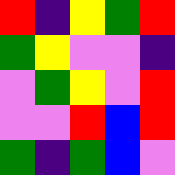[["red", "indigo", "yellow", "green", "red"], ["green", "yellow", "violet", "violet", "indigo"], ["violet", "green", "yellow", "violet", "red"], ["violet", "violet", "red", "blue", "red"], ["green", "indigo", "green", "blue", "violet"]]